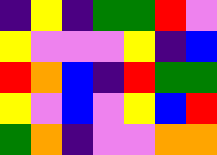[["indigo", "yellow", "indigo", "green", "green", "red", "violet"], ["yellow", "violet", "violet", "violet", "yellow", "indigo", "blue"], ["red", "orange", "blue", "indigo", "red", "green", "green"], ["yellow", "violet", "blue", "violet", "yellow", "blue", "red"], ["green", "orange", "indigo", "violet", "violet", "orange", "orange"]]